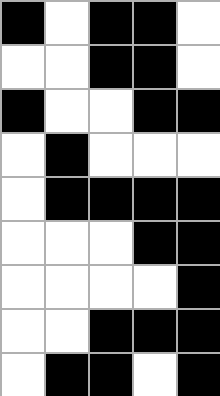[["black", "white", "black", "black", "white"], ["white", "white", "black", "black", "white"], ["black", "white", "white", "black", "black"], ["white", "black", "white", "white", "white"], ["white", "black", "black", "black", "black"], ["white", "white", "white", "black", "black"], ["white", "white", "white", "white", "black"], ["white", "white", "black", "black", "black"], ["white", "black", "black", "white", "black"]]